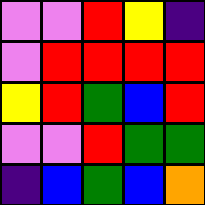[["violet", "violet", "red", "yellow", "indigo"], ["violet", "red", "red", "red", "red"], ["yellow", "red", "green", "blue", "red"], ["violet", "violet", "red", "green", "green"], ["indigo", "blue", "green", "blue", "orange"]]